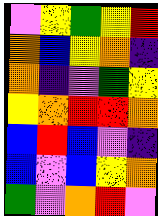[["violet", "yellow", "green", "yellow", "red"], ["orange", "blue", "yellow", "orange", "indigo"], ["orange", "indigo", "violet", "green", "yellow"], ["yellow", "orange", "red", "red", "orange"], ["blue", "red", "blue", "violet", "indigo"], ["blue", "violet", "blue", "yellow", "orange"], ["green", "violet", "orange", "red", "violet"]]